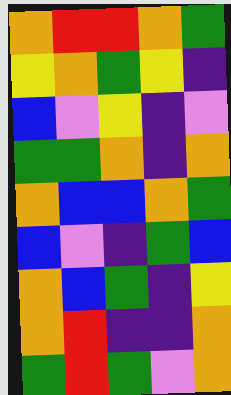[["orange", "red", "red", "orange", "green"], ["yellow", "orange", "green", "yellow", "indigo"], ["blue", "violet", "yellow", "indigo", "violet"], ["green", "green", "orange", "indigo", "orange"], ["orange", "blue", "blue", "orange", "green"], ["blue", "violet", "indigo", "green", "blue"], ["orange", "blue", "green", "indigo", "yellow"], ["orange", "red", "indigo", "indigo", "orange"], ["green", "red", "green", "violet", "orange"]]